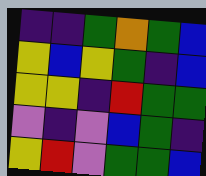[["indigo", "indigo", "green", "orange", "green", "blue"], ["yellow", "blue", "yellow", "green", "indigo", "blue"], ["yellow", "yellow", "indigo", "red", "green", "green"], ["violet", "indigo", "violet", "blue", "green", "indigo"], ["yellow", "red", "violet", "green", "green", "blue"]]